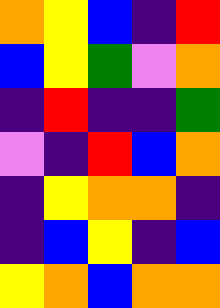[["orange", "yellow", "blue", "indigo", "red"], ["blue", "yellow", "green", "violet", "orange"], ["indigo", "red", "indigo", "indigo", "green"], ["violet", "indigo", "red", "blue", "orange"], ["indigo", "yellow", "orange", "orange", "indigo"], ["indigo", "blue", "yellow", "indigo", "blue"], ["yellow", "orange", "blue", "orange", "orange"]]